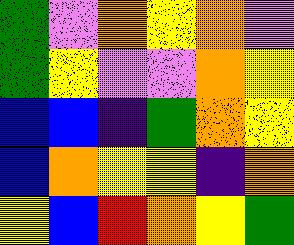[["green", "violet", "orange", "yellow", "orange", "violet"], ["green", "yellow", "violet", "violet", "orange", "yellow"], ["blue", "blue", "indigo", "green", "orange", "yellow"], ["blue", "orange", "yellow", "yellow", "indigo", "orange"], ["yellow", "blue", "red", "orange", "yellow", "green"]]